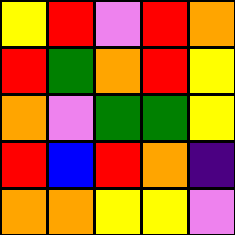[["yellow", "red", "violet", "red", "orange"], ["red", "green", "orange", "red", "yellow"], ["orange", "violet", "green", "green", "yellow"], ["red", "blue", "red", "orange", "indigo"], ["orange", "orange", "yellow", "yellow", "violet"]]